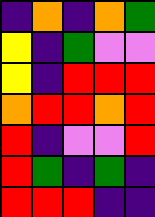[["indigo", "orange", "indigo", "orange", "green"], ["yellow", "indigo", "green", "violet", "violet"], ["yellow", "indigo", "red", "red", "red"], ["orange", "red", "red", "orange", "red"], ["red", "indigo", "violet", "violet", "red"], ["red", "green", "indigo", "green", "indigo"], ["red", "red", "red", "indigo", "indigo"]]